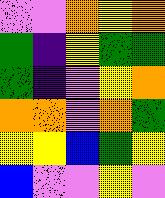[["violet", "violet", "orange", "yellow", "orange"], ["green", "indigo", "yellow", "green", "green"], ["green", "indigo", "violet", "yellow", "orange"], ["orange", "orange", "violet", "orange", "green"], ["yellow", "yellow", "blue", "green", "yellow"], ["blue", "violet", "violet", "yellow", "violet"]]